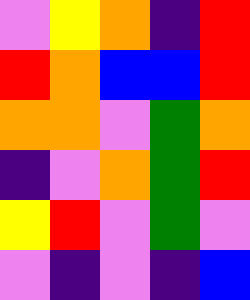[["violet", "yellow", "orange", "indigo", "red"], ["red", "orange", "blue", "blue", "red"], ["orange", "orange", "violet", "green", "orange"], ["indigo", "violet", "orange", "green", "red"], ["yellow", "red", "violet", "green", "violet"], ["violet", "indigo", "violet", "indigo", "blue"]]